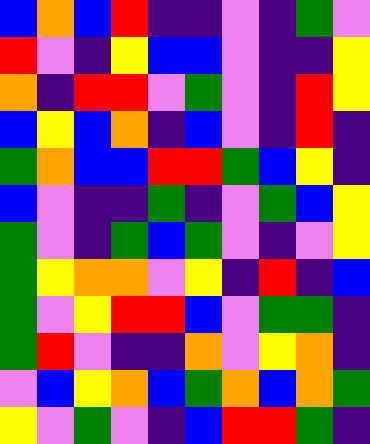[["blue", "orange", "blue", "red", "indigo", "indigo", "violet", "indigo", "green", "violet"], ["red", "violet", "indigo", "yellow", "blue", "blue", "violet", "indigo", "indigo", "yellow"], ["orange", "indigo", "red", "red", "violet", "green", "violet", "indigo", "red", "yellow"], ["blue", "yellow", "blue", "orange", "indigo", "blue", "violet", "indigo", "red", "indigo"], ["green", "orange", "blue", "blue", "red", "red", "green", "blue", "yellow", "indigo"], ["blue", "violet", "indigo", "indigo", "green", "indigo", "violet", "green", "blue", "yellow"], ["green", "violet", "indigo", "green", "blue", "green", "violet", "indigo", "violet", "yellow"], ["green", "yellow", "orange", "orange", "violet", "yellow", "indigo", "red", "indigo", "blue"], ["green", "violet", "yellow", "red", "red", "blue", "violet", "green", "green", "indigo"], ["green", "red", "violet", "indigo", "indigo", "orange", "violet", "yellow", "orange", "indigo"], ["violet", "blue", "yellow", "orange", "blue", "green", "orange", "blue", "orange", "green"], ["yellow", "violet", "green", "violet", "indigo", "blue", "red", "red", "green", "indigo"]]